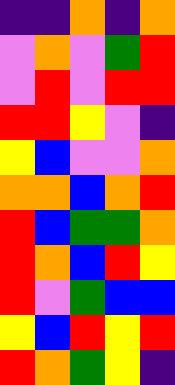[["indigo", "indigo", "orange", "indigo", "orange"], ["violet", "orange", "violet", "green", "red"], ["violet", "red", "violet", "red", "red"], ["red", "red", "yellow", "violet", "indigo"], ["yellow", "blue", "violet", "violet", "orange"], ["orange", "orange", "blue", "orange", "red"], ["red", "blue", "green", "green", "orange"], ["red", "orange", "blue", "red", "yellow"], ["red", "violet", "green", "blue", "blue"], ["yellow", "blue", "red", "yellow", "red"], ["red", "orange", "green", "yellow", "indigo"]]